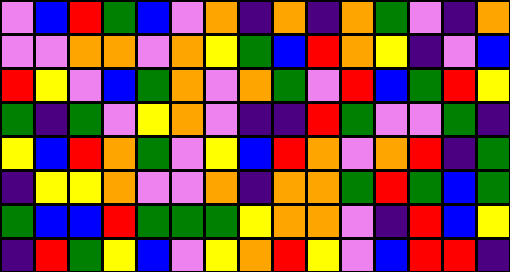[["violet", "blue", "red", "green", "blue", "violet", "orange", "indigo", "orange", "indigo", "orange", "green", "violet", "indigo", "orange"], ["violet", "violet", "orange", "orange", "violet", "orange", "yellow", "green", "blue", "red", "orange", "yellow", "indigo", "violet", "blue"], ["red", "yellow", "violet", "blue", "green", "orange", "violet", "orange", "green", "violet", "red", "blue", "green", "red", "yellow"], ["green", "indigo", "green", "violet", "yellow", "orange", "violet", "indigo", "indigo", "red", "green", "violet", "violet", "green", "indigo"], ["yellow", "blue", "red", "orange", "green", "violet", "yellow", "blue", "red", "orange", "violet", "orange", "red", "indigo", "green"], ["indigo", "yellow", "yellow", "orange", "violet", "violet", "orange", "indigo", "orange", "orange", "green", "red", "green", "blue", "green"], ["green", "blue", "blue", "red", "green", "green", "green", "yellow", "orange", "orange", "violet", "indigo", "red", "blue", "yellow"], ["indigo", "red", "green", "yellow", "blue", "violet", "yellow", "orange", "red", "yellow", "violet", "blue", "red", "red", "indigo"]]